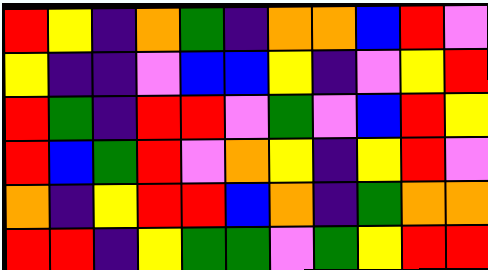[["red", "yellow", "indigo", "orange", "green", "indigo", "orange", "orange", "blue", "red", "violet"], ["yellow", "indigo", "indigo", "violet", "blue", "blue", "yellow", "indigo", "violet", "yellow", "red"], ["red", "green", "indigo", "red", "red", "violet", "green", "violet", "blue", "red", "yellow"], ["red", "blue", "green", "red", "violet", "orange", "yellow", "indigo", "yellow", "red", "violet"], ["orange", "indigo", "yellow", "red", "red", "blue", "orange", "indigo", "green", "orange", "orange"], ["red", "red", "indigo", "yellow", "green", "green", "violet", "green", "yellow", "red", "red"]]